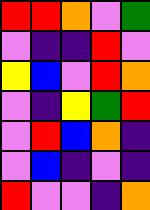[["red", "red", "orange", "violet", "green"], ["violet", "indigo", "indigo", "red", "violet"], ["yellow", "blue", "violet", "red", "orange"], ["violet", "indigo", "yellow", "green", "red"], ["violet", "red", "blue", "orange", "indigo"], ["violet", "blue", "indigo", "violet", "indigo"], ["red", "violet", "violet", "indigo", "orange"]]